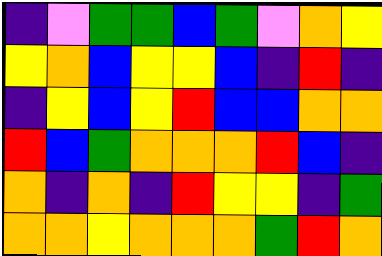[["indigo", "violet", "green", "green", "blue", "green", "violet", "orange", "yellow"], ["yellow", "orange", "blue", "yellow", "yellow", "blue", "indigo", "red", "indigo"], ["indigo", "yellow", "blue", "yellow", "red", "blue", "blue", "orange", "orange"], ["red", "blue", "green", "orange", "orange", "orange", "red", "blue", "indigo"], ["orange", "indigo", "orange", "indigo", "red", "yellow", "yellow", "indigo", "green"], ["orange", "orange", "yellow", "orange", "orange", "orange", "green", "red", "orange"]]